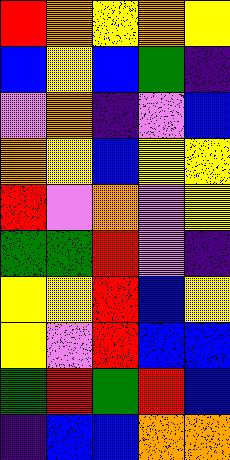[["red", "orange", "yellow", "orange", "yellow"], ["blue", "yellow", "blue", "green", "indigo"], ["violet", "orange", "indigo", "violet", "blue"], ["orange", "yellow", "blue", "yellow", "yellow"], ["red", "violet", "orange", "violet", "yellow"], ["green", "green", "red", "violet", "indigo"], ["yellow", "yellow", "red", "blue", "yellow"], ["yellow", "violet", "red", "blue", "blue"], ["green", "red", "green", "red", "blue"], ["indigo", "blue", "blue", "orange", "orange"]]